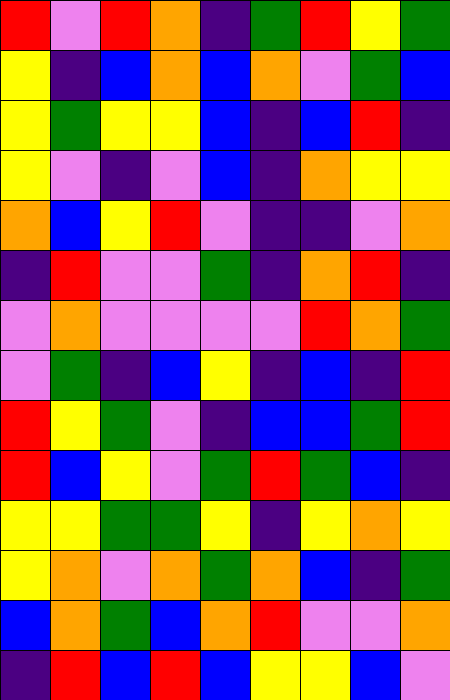[["red", "violet", "red", "orange", "indigo", "green", "red", "yellow", "green"], ["yellow", "indigo", "blue", "orange", "blue", "orange", "violet", "green", "blue"], ["yellow", "green", "yellow", "yellow", "blue", "indigo", "blue", "red", "indigo"], ["yellow", "violet", "indigo", "violet", "blue", "indigo", "orange", "yellow", "yellow"], ["orange", "blue", "yellow", "red", "violet", "indigo", "indigo", "violet", "orange"], ["indigo", "red", "violet", "violet", "green", "indigo", "orange", "red", "indigo"], ["violet", "orange", "violet", "violet", "violet", "violet", "red", "orange", "green"], ["violet", "green", "indigo", "blue", "yellow", "indigo", "blue", "indigo", "red"], ["red", "yellow", "green", "violet", "indigo", "blue", "blue", "green", "red"], ["red", "blue", "yellow", "violet", "green", "red", "green", "blue", "indigo"], ["yellow", "yellow", "green", "green", "yellow", "indigo", "yellow", "orange", "yellow"], ["yellow", "orange", "violet", "orange", "green", "orange", "blue", "indigo", "green"], ["blue", "orange", "green", "blue", "orange", "red", "violet", "violet", "orange"], ["indigo", "red", "blue", "red", "blue", "yellow", "yellow", "blue", "violet"]]